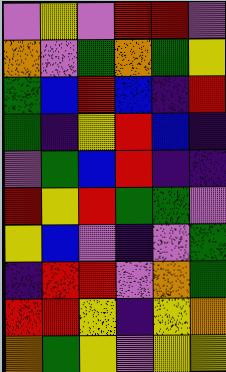[["violet", "yellow", "violet", "red", "red", "violet"], ["orange", "violet", "green", "orange", "green", "yellow"], ["green", "blue", "red", "blue", "indigo", "red"], ["green", "indigo", "yellow", "red", "blue", "indigo"], ["violet", "green", "blue", "red", "indigo", "indigo"], ["red", "yellow", "red", "green", "green", "violet"], ["yellow", "blue", "violet", "indigo", "violet", "green"], ["indigo", "red", "red", "violet", "orange", "green"], ["red", "red", "yellow", "indigo", "yellow", "orange"], ["orange", "green", "yellow", "violet", "yellow", "yellow"]]